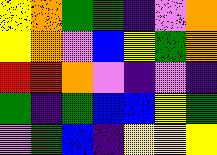[["yellow", "orange", "green", "green", "indigo", "violet", "orange"], ["yellow", "orange", "violet", "blue", "yellow", "green", "orange"], ["red", "red", "orange", "violet", "indigo", "violet", "indigo"], ["green", "indigo", "green", "blue", "blue", "yellow", "green"], ["violet", "green", "blue", "indigo", "yellow", "yellow", "yellow"]]